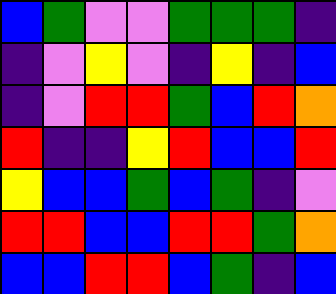[["blue", "green", "violet", "violet", "green", "green", "green", "indigo"], ["indigo", "violet", "yellow", "violet", "indigo", "yellow", "indigo", "blue"], ["indigo", "violet", "red", "red", "green", "blue", "red", "orange"], ["red", "indigo", "indigo", "yellow", "red", "blue", "blue", "red"], ["yellow", "blue", "blue", "green", "blue", "green", "indigo", "violet"], ["red", "red", "blue", "blue", "red", "red", "green", "orange"], ["blue", "blue", "red", "red", "blue", "green", "indigo", "blue"]]